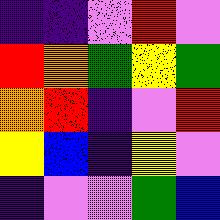[["indigo", "indigo", "violet", "red", "violet"], ["red", "orange", "green", "yellow", "green"], ["orange", "red", "indigo", "violet", "red"], ["yellow", "blue", "indigo", "yellow", "violet"], ["indigo", "violet", "violet", "green", "blue"]]